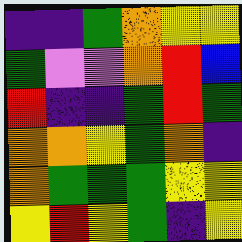[["indigo", "indigo", "green", "orange", "yellow", "yellow"], ["green", "violet", "violet", "orange", "red", "blue"], ["red", "indigo", "indigo", "green", "red", "green"], ["orange", "orange", "yellow", "green", "orange", "indigo"], ["orange", "green", "green", "green", "yellow", "yellow"], ["yellow", "red", "yellow", "green", "indigo", "yellow"]]